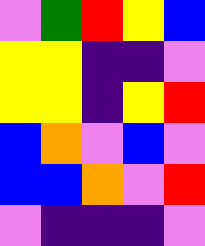[["violet", "green", "red", "yellow", "blue"], ["yellow", "yellow", "indigo", "indigo", "violet"], ["yellow", "yellow", "indigo", "yellow", "red"], ["blue", "orange", "violet", "blue", "violet"], ["blue", "blue", "orange", "violet", "red"], ["violet", "indigo", "indigo", "indigo", "violet"]]